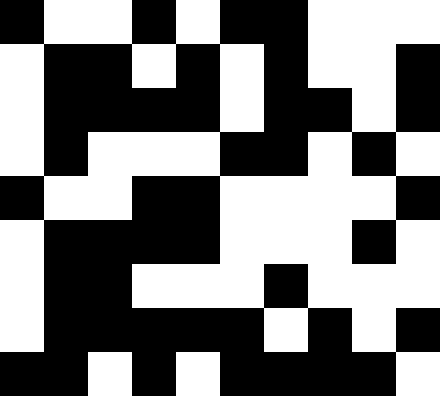[["black", "white", "white", "black", "white", "black", "black", "white", "white", "white"], ["white", "black", "black", "white", "black", "white", "black", "white", "white", "black"], ["white", "black", "black", "black", "black", "white", "black", "black", "white", "black"], ["white", "black", "white", "white", "white", "black", "black", "white", "black", "white"], ["black", "white", "white", "black", "black", "white", "white", "white", "white", "black"], ["white", "black", "black", "black", "black", "white", "white", "white", "black", "white"], ["white", "black", "black", "white", "white", "white", "black", "white", "white", "white"], ["white", "black", "black", "black", "black", "black", "white", "black", "white", "black"], ["black", "black", "white", "black", "white", "black", "black", "black", "black", "white"]]